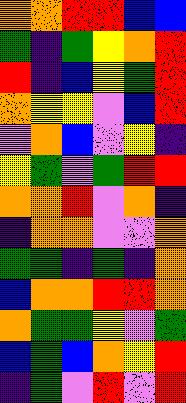[["orange", "orange", "red", "red", "blue", "blue"], ["green", "indigo", "green", "yellow", "orange", "red"], ["red", "indigo", "blue", "yellow", "green", "red"], ["orange", "yellow", "yellow", "violet", "blue", "red"], ["violet", "orange", "blue", "violet", "yellow", "indigo"], ["yellow", "green", "violet", "green", "red", "red"], ["orange", "orange", "red", "violet", "orange", "indigo"], ["indigo", "orange", "orange", "violet", "violet", "orange"], ["green", "green", "indigo", "green", "indigo", "orange"], ["blue", "orange", "orange", "red", "red", "orange"], ["orange", "green", "green", "yellow", "violet", "green"], ["blue", "green", "blue", "orange", "yellow", "red"], ["indigo", "green", "violet", "red", "violet", "red"]]